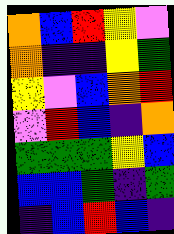[["orange", "blue", "red", "yellow", "violet"], ["orange", "indigo", "indigo", "yellow", "green"], ["yellow", "violet", "blue", "orange", "red"], ["violet", "red", "blue", "indigo", "orange"], ["green", "green", "green", "yellow", "blue"], ["blue", "blue", "green", "indigo", "green"], ["indigo", "blue", "red", "blue", "indigo"]]